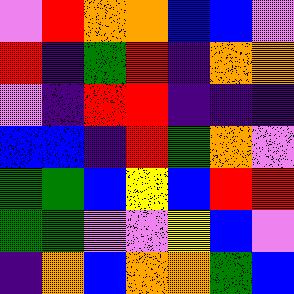[["violet", "red", "orange", "orange", "blue", "blue", "violet"], ["red", "indigo", "green", "red", "indigo", "orange", "orange"], ["violet", "indigo", "red", "red", "indigo", "indigo", "indigo"], ["blue", "blue", "indigo", "red", "green", "orange", "violet"], ["green", "green", "blue", "yellow", "blue", "red", "red"], ["green", "green", "violet", "violet", "yellow", "blue", "violet"], ["indigo", "orange", "blue", "orange", "orange", "green", "blue"]]